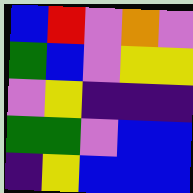[["blue", "red", "violet", "orange", "violet"], ["green", "blue", "violet", "yellow", "yellow"], ["violet", "yellow", "indigo", "indigo", "indigo"], ["green", "green", "violet", "blue", "blue"], ["indigo", "yellow", "blue", "blue", "blue"]]